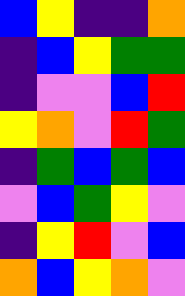[["blue", "yellow", "indigo", "indigo", "orange"], ["indigo", "blue", "yellow", "green", "green"], ["indigo", "violet", "violet", "blue", "red"], ["yellow", "orange", "violet", "red", "green"], ["indigo", "green", "blue", "green", "blue"], ["violet", "blue", "green", "yellow", "violet"], ["indigo", "yellow", "red", "violet", "blue"], ["orange", "blue", "yellow", "orange", "violet"]]